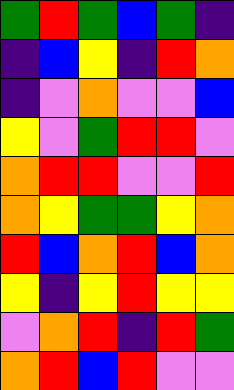[["green", "red", "green", "blue", "green", "indigo"], ["indigo", "blue", "yellow", "indigo", "red", "orange"], ["indigo", "violet", "orange", "violet", "violet", "blue"], ["yellow", "violet", "green", "red", "red", "violet"], ["orange", "red", "red", "violet", "violet", "red"], ["orange", "yellow", "green", "green", "yellow", "orange"], ["red", "blue", "orange", "red", "blue", "orange"], ["yellow", "indigo", "yellow", "red", "yellow", "yellow"], ["violet", "orange", "red", "indigo", "red", "green"], ["orange", "red", "blue", "red", "violet", "violet"]]